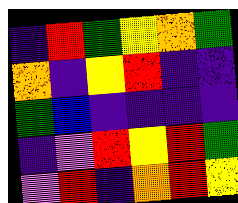[["indigo", "red", "green", "yellow", "orange", "green"], ["orange", "indigo", "yellow", "red", "indigo", "indigo"], ["green", "blue", "indigo", "indigo", "indigo", "indigo"], ["indigo", "violet", "red", "yellow", "red", "green"], ["violet", "red", "indigo", "orange", "red", "yellow"]]